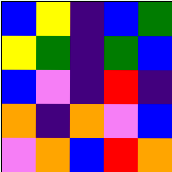[["blue", "yellow", "indigo", "blue", "green"], ["yellow", "green", "indigo", "green", "blue"], ["blue", "violet", "indigo", "red", "indigo"], ["orange", "indigo", "orange", "violet", "blue"], ["violet", "orange", "blue", "red", "orange"]]